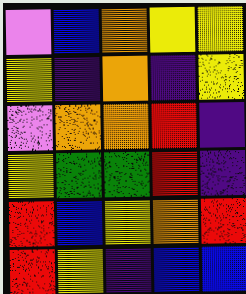[["violet", "blue", "orange", "yellow", "yellow"], ["yellow", "indigo", "orange", "indigo", "yellow"], ["violet", "orange", "orange", "red", "indigo"], ["yellow", "green", "green", "red", "indigo"], ["red", "blue", "yellow", "orange", "red"], ["red", "yellow", "indigo", "blue", "blue"]]